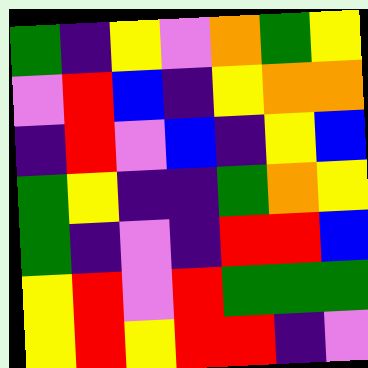[["green", "indigo", "yellow", "violet", "orange", "green", "yellow"], ["violet", "red", "blue", "indigo", "yellow", "orange", "orange"], ["indigo", "red", "violet", "blue", "indigo", "yellow", "blue"], ["green", "yellow", "indigo", "indigo", "green", "orange", "yellow"], ["green", "indigo", "violet", "indigo", "red", "red", "blue"], ["yellow", "red", "violet", "red", "green", "green", "green"], ["yellow", "red", "yellow", "red", "red", "indigo", "violet"]]